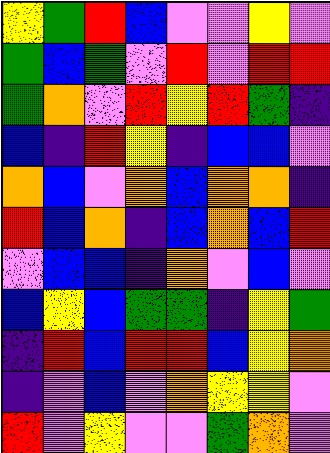[["yellow", "green", "red", "blue", "violet", "violet", "yellow", "violet"], ["green", "blue", "green", "violet", "red", "violet", "red", "red"], ["green", "orange", "violet", "red", "yellow", "red", "green", "indigo"], ["blue", "indigo", "red", "yellow", "indigo", "blue", "blue", "violet"], ["orange", "blue", "violet", "orange", "blue", "orange", "orange", "indigo"], ["red", "blue", "orange", "indigo", "blue", "orange", "blue", "red"], ["violet", "blue", "blue", "indigo", "orange", "violet", "blue", "violet"], ["blue", "yellow", "blue", "green", "green", "indigo", "yellow", "green"], ["indigo", "red", "blue", "red", "red", "blue", "yellow", "orange"], ["indigo", "violet", "blue", "violet", "orange", "yellow", "yellow", "violet"], ["red", "violet", "yellow", "violet", "violet", "green", "orange", "violet"]]